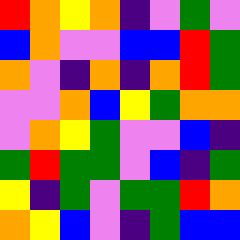[["red", "orange", "yellow", "orange", "indigo", "violet", "green", "violet"], ["blue", "orange", "violet", "violet", "blue", "blue", "red", "green"], ["orange", "violet", "indigo", "orange", "indigo", "orange", "red", "green"], ["violet", "violet", "orange", "blue", "yellow", "green", "orange", "orange"], ["violet", "orange", "yellow", "green", "violet", "violet", "blue", "indigo"], ["green", "red", "green", "green", "violet", "blue", "indigo", "green"], ["yellow", "indigo", "green", "violet", "green", "green", "red", "orange"], ["orange", "yellow", "blue", "violet", "indigo", "green", "blue", "blue"]]